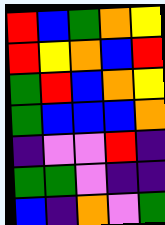[["red", "blue", "green", "orange", "yellow"], ["red", "yellow", "orange", "blue", "red"], ["green", "red", "blue", "orange", "yellow"], ["green", "blue", "blue", "blue", "orange"], ["indigo", "violet", "violet", "red", "indigo"], ["green", "green", "violet", "indigo", "indigo"], ["blue", "indigo", "orange", "violet", "green"]]